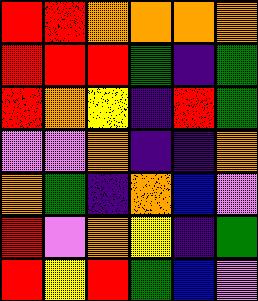[["red", "red", "orange", "orange", "orange", "orange"], ["red", "red", "red", "green", "indigo", "green"], ["red", "orange", "yellow", "indigo", "red", "green"], ["violet", "violet", "orange", "indigo", "indigo", "orange"], ["orange", "green", "indigo", "orange", "blue", "violet"], ["red", "violet", "orange", "yellow", "indigo", "green"], ["red", "yellow", "red", "green", "blue", "violet"]]